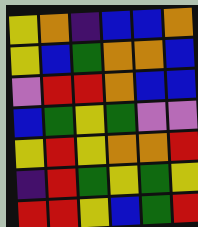[["yellow", "orange", "indigo", "blue", "blue", "orange"], ["yellow", "blue", "green", "orange", "orange", "blue"], ["violet", "red", "red", "orange", "blue", "blue"], ["blue", "green", "yellow", "green", "violet", "violet"], ["yellow", "red", "yellow", "orange", "orange", "red"], ["indigo", "red", "green", "yellow", "green", "yellow"], ["red", "red", "yellow", "blue", "green", "red"]]